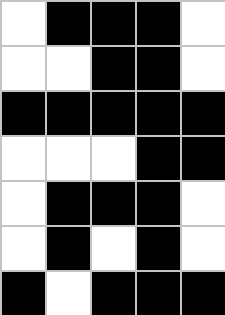[["white", "black", "black", "black", "white"], ["white", "white", "black", "black", "white"], ["black", "black", "black", "black", "black"], ["white", "white", "white", "black", "black"], ["white", "black", "black", "black", "white"], ["white", "black", "white", "black", "white"], ["black", "white", "black", "black", "black"]]